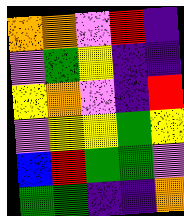[["orange", "orange", "violet", "red", "indigo"], ["violet", "green", "yellow", "indigo", "indigo"], ["yellow", "orange", "violet", "indigo", "red"], ["violet", "yellow", "yellow", "green", "yellow"], ["blue", "red", "green", "green", "violet"], ["green", "green", "indigo", "indigo", "orange"]]